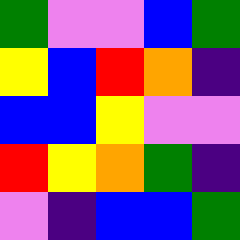[["green", "violet", "violet", "blue", "green"], ["yellow", "blue", "red", "orange", "indigo"], ["blue", "blue", "yellow", "violet", "violet"], ["red", "yellow", "orange", "green", "indigo"], ["violet", "indigo", "blue", "blue", "green"]]